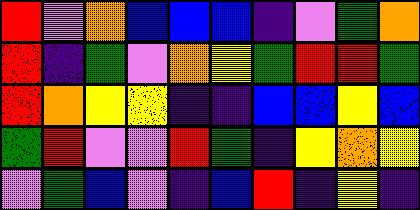[["red", "violet", "orange", "blue", "blue", "blue", "indigo", "violet", "green", "orange"], ["red", "indigo", "green", "violet", "orange", "yellow", "green", "red", "red", "green"], ["red", "orange", "yellow", "yellow", "indigo", "indigo", "blue", "blue", "yellow", "blue"], ["green", "red", "violet", "violet", "red", "green", "indigo", "yellow", "orange", "yellow"], ["violet", "green", "blue", "violet", "indigo", "blue", "red", "indigo", "yellow", "indigo"]]